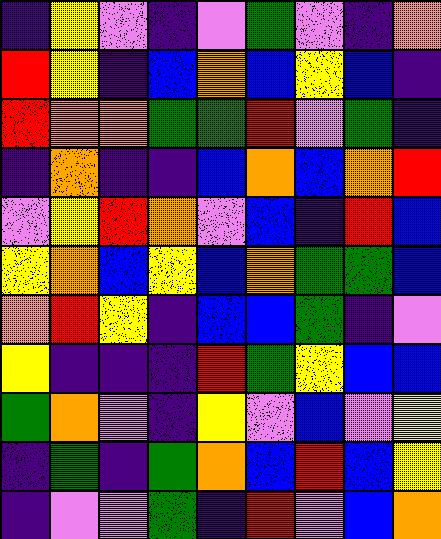[["indigo", "yellow", "violet", "indigo", "violet", "green", "violet", "indigo", "orange"], ["red", "yellow", "indigo", "blue", "orange", "blue", "yellow", "blue", "indigo"], ["red", "orange", "orange", "green", "green", "red", "violet", "green", "indigo"], ["indigo", "orange", "indigo", "indigo", "blue", "orange", "blue", "orange", "red"], ["violet", "yellow", "red", "orange", "violet", "blue", "indigo", "red", "blue"], ["yellow", "orange", "blue", "yellow", "blue", "orange", "green", "green", "blue"], ["orange", "red", "yellow", "indigo", "blue", "blue", "green", "indigo", "violet"], ["yellow", "indigo", "indigo", "indigo", "red", "green", "yellow", "blue", "blue"], ["green", "orange", "violet", "indigo", "yellow", "violet", "blue", "violet", "yellow"], ["indigo", "green", "indigo", "green", "orange", "blue", "red", "blue", "yellow"], ["indigo", "violet", "violet", "green", "indigo", "red", "violet", "blue", "orange"]]